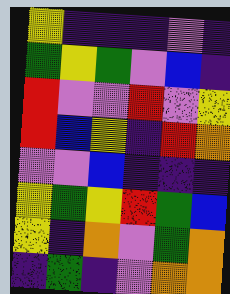[["yellow", "indigo", "indigo", "indigo", "violet", "indigo"], ["green", "yellow", "green", "violet", "blue", "indigo"], ["red", "violet", "violet", "red", "violet", "yellow"], ["red", "blue", "yellow", "indigo", "red", "orange"], ["violet", "violet", "blue", "indigo", "indigo", "indigo"], ["yellow", "green", "yellow", "red", "green", "blue"], ["yellow", "indigo", "orange", "violet", "green", "orange"], ["indigo", "green", "indigo", "violet", "orange", "orange"]]